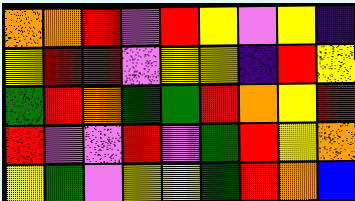[["orange", "orange", "red", "violet", "red", "yellow", "violet", "yellow", "indigo"], ["yellow", "red", "red", "violet", "yellow", "yellow", "indigo", "red", "yellow"], ["green", "red", "orange", "green", "green", "red", "orange", "yellow", "red"], ["red", "violet", "violet", "red", "violet", "green", "red", "yellow", "orange"], ["yellow", "green", "violet", "yellow", "yellow", "green", "red", "orange", "blue"]]